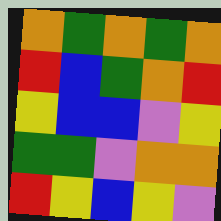[["orange", "green", "orange", "green", "orange"], ["red", "blue", "green", "orange", "red"], ["yellow", "blue", "blue", "violet", "yellow"], ["green", "green", "violet", "orange", "orange"], ["red", "yellow", "blue", "yellow", "violet"]]